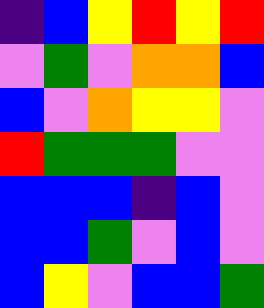[["indigo", "blue", "yellow", "red", "yellow", "red"], ["violet", "green", "violet", "orange", "orange", "blue"], ["blue", "violet", "orange", "yellow", "yellow", "violet"], ["red", "green", "green", "green", "violet", "violet"], ["blue", "blue", "blue", "indigo", "blue", "violet"], ["blue", "blue", "green", "violet", "blue", "violet"], ["blue", "yellow", "violet", "blue", "blue", "green"]]